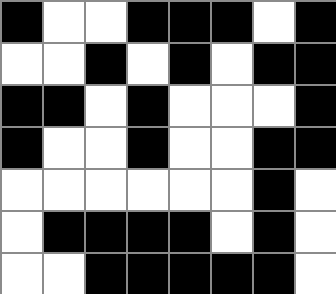[["black", "white", "white", "black", "black", "black", "white", "black"], ["white", "white", "black", "white", "black", "white", "black", "black"], ["black", "black", "white", "black", "white", "white", "white", "black"], ["black", "white", "white", "black", "white", "white", "black", "black"], ["white", "white", "white", "white", "white", "white", "black", "white"], ["white", "black", "black", "black", "black", "white", "black", "white"], ["white", "white", "black", "black", "black", "black", "black", "white"]]